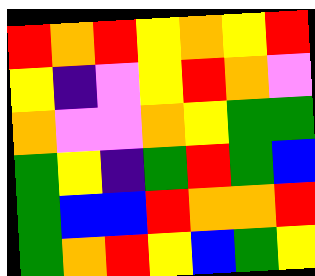[["red", "orange", "red", "yellow", "orange", "yellow", "red"], ["yellow", "indigo", "violet", "yellow", "red", "orange", "violet"], ["orange", "violet", "violet", "orange", "yellow", "green", "green"], ["green", "yellow", "indigo", "green", "red", "green", "blue"], ["green", "blue", "blue", "red", "orange", "orange", "red"], ["green", "orange", "red", "yellow", "blue", "green", "yellow"]]